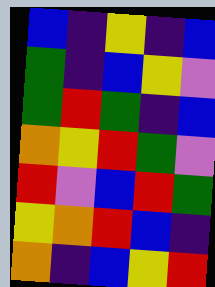[["blue", "indigo", "yellow", "indigo", "blue"], ["green", "indigo", "blue", "yellow", "violet"], ["green", "red", "green", "indigo", "blue"], ["orange", "yellow", "red", "green", "violet"], ["red", "violet", "blue", "red", "green"], ["yellow", "orange", "red", "blue", "indigo"], ["orange", "indigo", "blue", "yellow", "red"]]